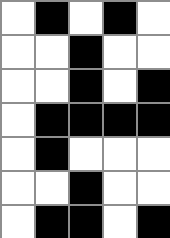[["white", "black", "white", "black", "white"], ["white", "white", "black", "white", "white"], ["white", "white", "black", "white", "black"], ["white", "black", "black", "black", "black"], ["white", "black", "white", "white", "white"], ["white", "white", "black", "white", "white"], ["white", "black", "black", "white", "black"]]